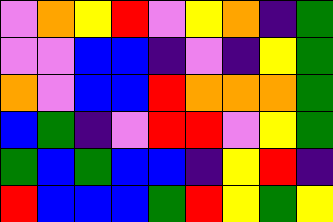[["violet", "orange", "yellow", "red", "violet", "yellow", "orange", "indigo", "green"], ["violet", "violet", "blue", "blue", "indigo", "violet", "indigo", "yellow", "green"], ["orange", "violet", "blue", "blue", "red", "orange", "orange", "orange", "green"], ["blue", "green", "indigo", "violet", "red", "red", "violet", "yellow", "green"], ["green", "blue", "green", "blue", "blue", "indigo", "yellow", "red", "indigo"], ["red", "blue", "blue", "blue", "green", "red", "yellow", "green", "yellow"]]